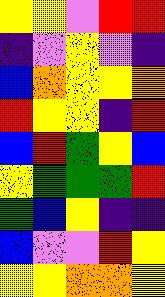[["yellow", "yellow", "violet", "red", "red"], ["indigo", "violet", "yellow", "violet", "indigo"], ["blue", "orange", "yellow", "yellow", "orange"], ["red", "yellow", "yellow", "indigo", "red"], ["blue", "red", "green", "yellow", "blue"], ["yellow", "green", "green", "green", "red"], ["green", "blue", "yellow", "indigo", "indigo"], ["blue", "violet", "violet", "red", "yellow"], ["yellow", "yellow", "orange", "orange", "yellow"]]